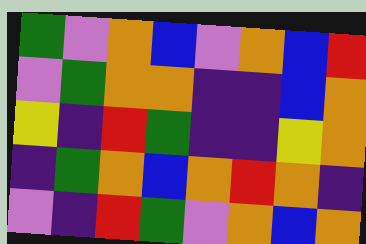[["green", "violet", "orange", "blue", "violet", "orange", "blue", "red"], ["violet", "green", "orange", "orange", "indigo", "indigo", "blue", "orange"], ["yellow", "indigo", "red", "green", "indigo", "indigo", "yellow", "orange"], ["indigo", "green", "orange", "blue", "orange", "red", "orange", "indigo"], ["violet", "indigo", "red", "green", "violet", "orange", "blue", "orange"]]